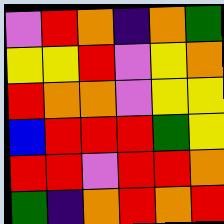[["violet", "red", "orange", "indigo", "orange", "green"], ["yellow", "yellow", "red", "violet", "yellow", "orange"], ["red", "orange", "orange", "violet", "yellow", "yellow"], ["blue", "red", "red", "red", "green", "yellow"], ["red", "red", "violet", "red", "red", "orange"], ["green", "indigo", "orange", "red", "orange", "red"]]